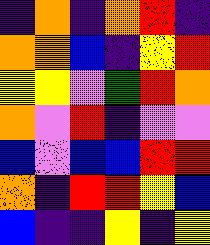[["indigo", "orange", "indigo", "orange", "red", "indigo"], ["orange", "orange", "blue", "indigo", "yellow", "red"], ["yellow", "yellow", "violet", "green", "red", "orange"], ["orange", "violet", "red", "indigo", "violet", "violet"], ["blue", "violet", "blue", "blue", "red", "red"], ["orange", "indigo", "red", "red", "yellow", "blue"], ["blue", "indigo", "indigo", "yellow", "indigo", "yellow"]]